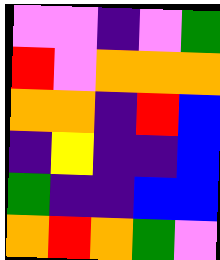[["violet", "violet", "indigo", "violet", "green"], ["red", "violet", "orange", "orange", "orange"], ["orange", "orange", "indigo", "red", "blue"], ["indigo", "yellow", "indigo", "indigo", "blue"], ["green", "indigo", "indigo", "blue", "blue"], ["orange", "red", "orange", "green", "violet"]]